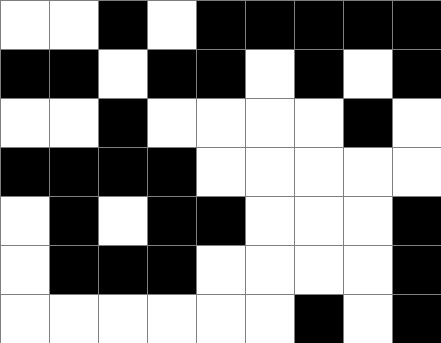[["white", "white", "black", "white", "black", "black", "black", "black", "black"], ["black", "black", "white", "black", "black", "white", "black", "white", "black"], ["white", "white", "black", "white", "white", "white", "white", "black", "white"], ["black", "black", "black", "black", "white", "white", "white", "white", "white"], ["white", "black", "white", "black", "black", "white", "white", "white", "black"], ["white", "black", "black", "black", "white", "white", "white", "white", "black"], ["white", "white", "white", "white", "white", "white", "black", "white", "black"]]